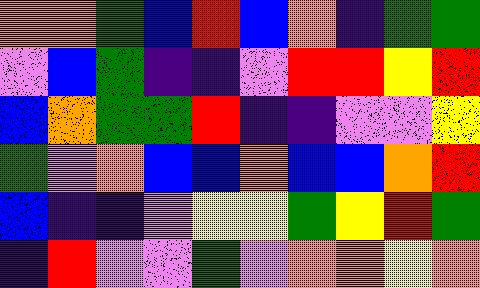[["orange", "orange", "green", "blue", "red", "blue", "orange", "indigo", "green", "green"], ["violet", "blue", "green", "indigo", "indigo", "violet", "red", "red", "yellow", "red"], ["blue", "orange", "green", "green", "red", "indigo", "indigo", "violet", "violet", "yellow"], ["green", "violet", "orange", "blue", "blue", "orange", "blue", "blue", "orange", "red"], ["blue", "indigo", "indigo", "violet", "yellow", "yellow", "green", "yellow", "red", "green"], ["indigo", "red", "violet", "violet", "green", "violet", "orange", "orange", "yellow", "orange"]]